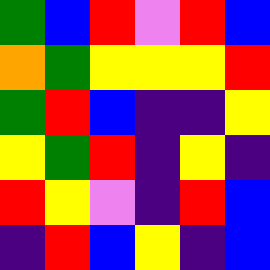[["green", "blue", "red", "violet", "red", "blue"], ["orange", "green", "yellow", "yellow", "yellow", "red"], ["green", "red", "blue", "indigo", "indigo", "yellow"], ["yellow", "green", "red", "indigo", "yellow", "indigo"], ["red", "yellow", "violet", "indigo", "red", "blue"], ["indigo", "red", "blue", "yellow", "indigo", "blue"]]